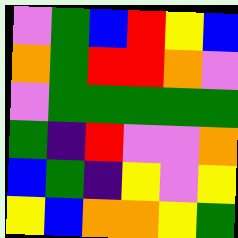[["violet", "green", "blue", "red", "yellow", "blue"], ["orange", "green", "red", "red", "orange", "violet"], ["violet", "green", "green", "green", "green", "green"], ["green", "indigo", "red", "violet", "violet", "orange"], ["blue", "green", "indigo", "yellow", "violet", "yellow"], ["yellow", "blue", "orange", "orange", "yellow", "green"]]